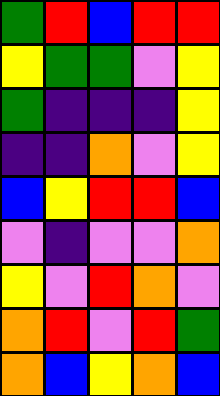[["green", "red", "blue", "red", "red"], ["yellow", "green", "green", "violet", "yellow"], ["green", "indigo", "indigo", "indigo", "yellow"], ["indigo", "indigo", "orange", "violet", "yellow"], ["blue", "yellow", "red", "red", "blue"], ["violet", "indigo", "violet", "violet", "orange"], ["yellow", "violet", "red", "orange", "violet"], ["orange", "red", "violet", "red", "green"], ["orange", "blue", "yellow", "orange", "blue"]]